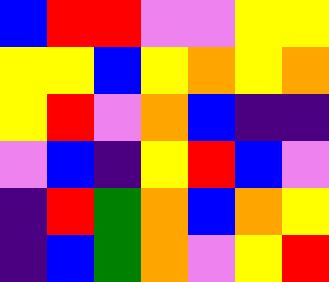[["blue", "red", "red", "violet", "violet", "yellow", "yellow"], ["yellow", "yellow", "blue", "yellow", "orange", "yellow", "orange"], ["yellow", "red", "violet", "orange", "blue", "indigo", "indigo"], ["violet", "blue", "indigo", "yellow", "red", "blue", "violet"], ["indigo", "red", "green", "orange", "blue", "orange", "yellow"], ["indigo", "blue", "green", "orange", "violet", "yellow", "red"]]